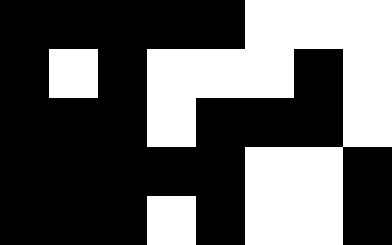[["black", "black", "black", "black", "black", "white", "white", "white"], ["black", "white", "black", "white", "white", "white", "black", "white"], ["black", "black", "black", "white", "black", "black", "black", "white"], ["black", "black", "black", "black", "black", "white", "white", "black"], ["black", "black", "black", "white", "black", "white", "white", "black"]]